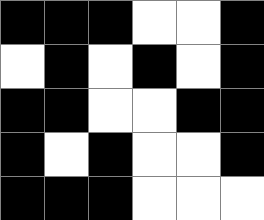[["black", "black", "black", "white", "white", "black"], ["white", "black", "white", "black", "white", "black"], ["black", "black", "white", "white", "black", "black"], ["black", "white", "black", "white", "white", "black"], ["black", "black", "black", "white", "white", "white"]]